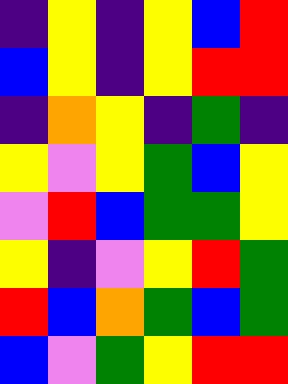[["indigo", "yellow", "indigo", "yellow", "blue", "red"], ["blue", "yellow", "indigo", "yellow", "red", "red"], ["indigo", "orange", "yellow", "indigo", "green", "indigo"], ["yellow", "violet", "yellow", "green", "blue", "yellow"], ["violet", "red", "blue", "green", "green", "yellow"], ["yellow", "indigo", "violet", "yellow", "red", "green"], ["red", "blue", "orange", "green", "blue", "green"], ["blue", "violet", "green", "yellow", "red", "red"]]